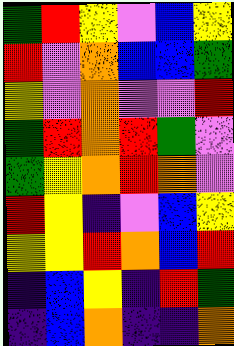[["green", "red", "yellow", "violet", "blue", "yellow"], ["red", "violet", "orange", "blue", "blue", "green"], ["yellow", "violet", "orange", "violet", "violet", "red"], ["green", "red", "orange", "red", "green", "violet"], ["green", "yellow", "orange", "red", "orange", "violet"], ["red", "yellow", "indigo", "violet", "blue", "yellow"], ["yellow", "yellow", "red", "orange", "blue", "red"], ["indigo", "blue", "yellow", "indigo", "red", "green"], ["indigo", "blue", "orange", "indigo", "indigo", "orange"]]